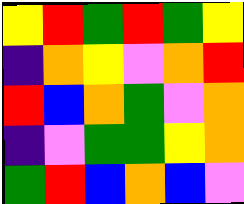[["yellow", "red", "green", "red", "green", "yellow"], ["indigo", "orange", "yellow", "violet", "orange", "red"], ["red", "blue", "orange", "green", "violet", "orange"], ["indigo", "violet", "green", "green", "yellow", "orange"], ["green", "red", "blue", "orange", "blue", "violet"]]